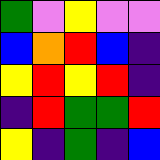[["green", "violet", "yellow", "violet", "violet"], ["blue", "orange", "red", "blue", "indigo"], ["yellow", "red", "yellow", "red", "indigo"], ["indigo", "red", "green", "green", "red"], ["yellow", "indigo", "green", "indigo", "blue"]]